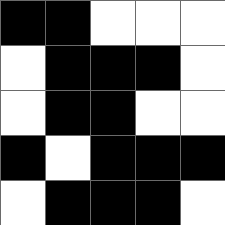[["black", "black", "white", "white", "white"], ["white", "black", "black", "black", "white"], ["white", "black", "black", "white", "white"], ["black", "white", "black", "black", "black"], ["white", "black", "black", "black", "white"]]